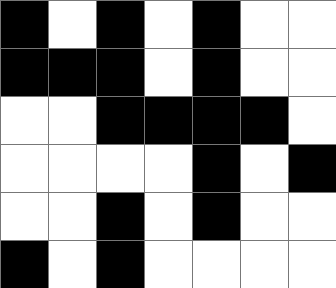[["black", "white", "black", "white", "black", "white", "white"], ["black", "black", "black", "white", "black", "white", "white"], ["white", "white", "black", "black", "black", "black", "white"], ["white", "white", "white", "white", "black", "white", "black"], ["white", "white", "black", "white", "black", "white", "white"], ["black", "white", "black", "white", "white", "white", "white"]]